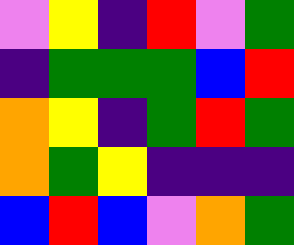[["violet", "yellow", "indigo", "red", "violet", "green"], ["indigo", "green", "green", "green", "blue", "red"], ["orange", "yellow", "indigo", "green", "red", "green"], ["orange", "green", "yellow", "indigo", "indigo", "indigo"], ["blue", "red", "blue", "violet", "orange", "green"]]